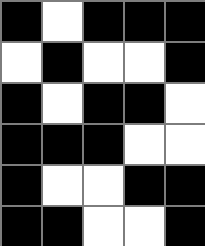[["black", "white", "black", "black", "black"], ["white", "black", "white", "white", "black"], ["black", "white", "black", "black", "white"], ["black", "black", "black", "white", "white"], ["black", "white", "white", "black", "black"], ["black", "black", "white", "white", "black"]]